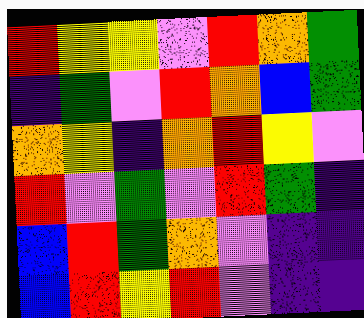[["red", "yellow", "yellow", "violet", "red", "orange", "green"], ["indigo", "green", "violet", "red", "orange", "blue", "green"], ["orange", "yellow", "indigo", "orange", "red", "yellow", "violet"], ["red", "violet", "green", "violet", "red", "green", "indigo"], ["blue", "red", "green", "orange", "violet", "indigo", "indigo"], ["blue", "red", "yellow", "red", "violet", "indigo", "indigo"]]